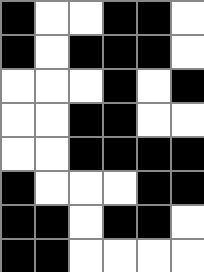[["black", "white", "white", "black", "black", "white"], ["black", "white", "black", "black", "black", "white"], ["white", "white", "white", "black", "white", "black"], ["white", "white", "black", "black", "white", "white"], ["white", "white", "black", "black", "black", "black"], ["black", "white", "white", "white", "black", "black"], ["black", "black", "white", "black", "black", "white"], ["black", "black", "white", "white", "white", "white"]]